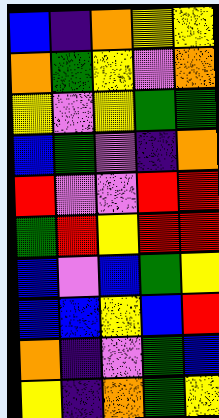[["blue", "indigo", "orange", "yellow", "yellow"], ["orange", "green", "yellow", "violet", "orange"], ["yellow", "violet", "yellow", "green", "green"], ["blue", "green", "violet", "indigo", "orange"], ["red", "violet", "violet", "red", "red"], ["green", "red", "yellow", "red", "red"], ["blue", "violet", "blue", "green", "yellow"], ["blue", "blue", "yellow", "blue", "red"], ["orange", "indigo", "violet", "green", "blue"], ["yellow", "indigo", "orange", "green", "yellow"]]